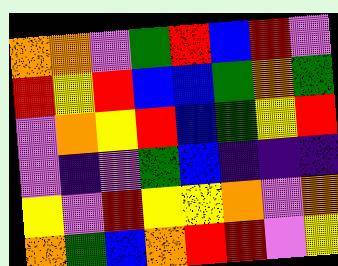[["orange", "orange", "violet", "green", "red", "blue", "red", "violet"], ["red", "yellow", "red", "blue", "blue", "green", "orange", "green"], ["violet", "orange", "yellow", "red", "blue", "green", "yellow", "red"], ["violet", "indigo", "violet", "green", "blue", "indigo", "indigo", "indigo"], ["yellow", "violet", "red", "yellow", "yellow", "orange", "violet", "orange"], ["orange", "green", "blue", "orange", "red", "red", "violet", "yellow"]]